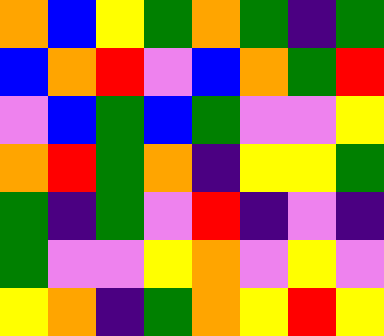[["orange", "blue", "yellow", "green", "orange", "green", "indigo", "green"], ["blue", "orange", "red", "violet", "blue", "orange", "green", "red"], ["violet", "blue", "green", "blue", "green", "violet", "violet", "yellow"], ["orange", "red", "green", "orange", "indigo", "yellow", "yellow", "green"], ["green", "indigo", "green", "violet", "red", "indigo", "violet", "indigo"], ["green", "violet", "violet", "yellow", "orange", "violet", "yellow", "violet"], ["yellow", "orange", "indigo", "green", "orange", "yellow", "red", "yellow"]]